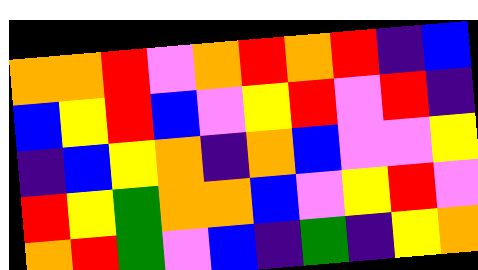[["orange", "orange", "red", "violet", "orange", "red", "orange", "red", "indigo", "blue"], ["blue", "yellow", "red", "blue", "violet", "yellow", "red", "violet", "red", "indigo"], ["indigo", "blue", "yellow", "orange", "indigo", "orange", "blue", "violet", "violet", "yellow"], ["red", "yellow", "green", "orange", "orange", "blue", "violet", "yellow", "red", "violet"], ["orange", "red", "green", "violet", "blue", "indigo", "green", "indigo", "yellow", "orange"]]